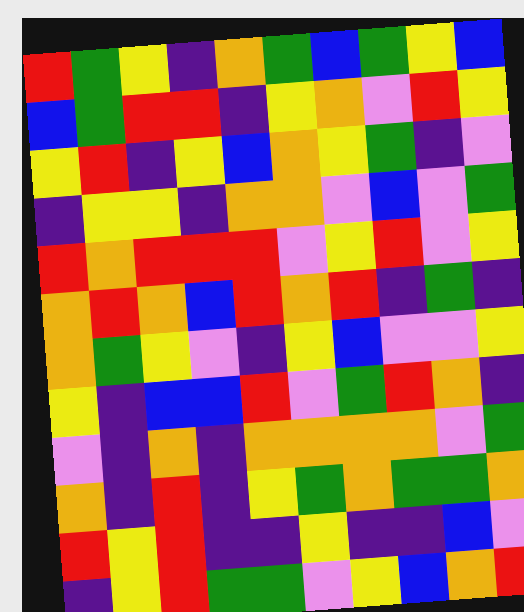[["red", "green", "yellow", "indigo", "orange", "green", "blue", "green", "yellow", "blue"], ["blue", "green", "red", "red", "indigo", "yellow", "orange", "violet", "red", "yellow"], ["yellow", "red", "indigo", "yellow", "blue", "orange", "yellow", "green", "indigo", "violet"], ["indigo", "yellow", "yellow", "indigo", "orange", "orange", "violet", "blue", "violet", "green"], ["red", "orange", "red", "red", "red", "violet", "yellow", "red", "violet", "yellow"], ["orange", "red", "orange", "blue", "red", "orange", "red", "indigo", "green", "indigo"], ["orange", "green", "yellow", "violet", "indigo", "yellow", "blue", "violet", "violet", "yellow"], ["yellow", "indigo", "blue", "blue", "red", "violet", "green", "red", "orange", "indigo"], ["violet", "indigo", "orange", "indigo", "orange", "orange", "orange", "orange", "violet", "green"], ["orange", "indigo", "red", "indigo", "yellow", "green", "orange", "green", "green", "orange"], ["red", "yellow", "red", "indigo", "indigo", "yellow", "indigo", "indigo", "blue", "violet"], ["indigo", "yellow", "red", "green", "green", "violet", "yellow", "blue", "orange", "red"]]